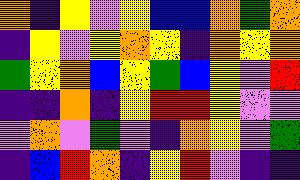[["orange", "indigo", "yellow", "violet", "yellow", "blue", "blue", "orange", "green", "orange"], ["indigo", "yellow", "violet", "yellow", "orange", "yellow", "indigo", "orange", "yellow", "orange"], ["green", "yellow", "orange", "blue", "yellow", "green", "blue", "yellow", "violet", "red"], ["indigo", "indigo", "orange", "indigo", "yellow", "red", "red", "yellow", "violet", "violet"], ["violet", "orange", "violet", "green", "violet", "indigo", "orange", "yellow", "violet", "green"], ["indigo", "blue", "red", "orange", "indigo", "yellow", "red", "violet", "indigo", "indigo"]]